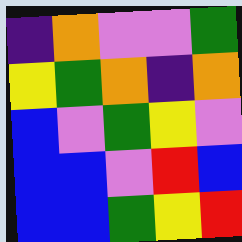[["indigo", "orange", "violet", "violet", "green"], ["yellow", "green", "orange", "indigo", "orange"], ["blue", "violet", "green", "yellow", "violet"], ["blue", "blue", "violet", "red", "blue"], ["blue", "blue", "green", "yellow", "red"]]